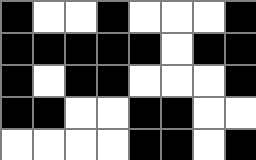[["black", "white", "white", "black", "white", "white", "white", "black"], ["black", "black", "black", "black", "black", "white", "black", "black"], ["black", "white", "black", "black", "white", "white", "white", "black"], ["black", "black", "white", "white", "black", "black", "white", "white"], ["white", "white", "white", "white", "black", "black", "white", "black"]]